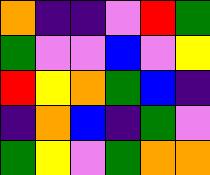[["orange", "indigo", "indigo", "violet", "red", "green"], ["green", "violet", "violet", "blue", "violet", "yellow"], ["red", "yellow", "orange", "green", "blue", "indigo"], ["indigo", "orange", "blue", "indigo", "green", "violet"], ["green", "yellow", "violet", "green", "orange", "orange"]]